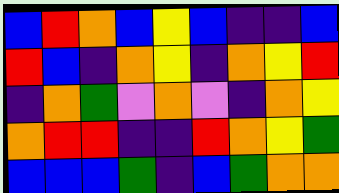[["blue", "red", "orange", "blue", "yellow", "blue", "indigo", "indigo", "blue"], ["red", "blue", "indigo", "orange", "yellow", "indigo", "orange", "yellow", "red"], ["indigo", "orange", "green", "violet", "orange", "violet", "indigo", "orange", "yellow"], ["orange", "red", "red", "indigo", "indigo", "red", "orange", "yellow", "green"], ["blue", "blue", "blue", "green", "indigo", "blue", "green", "orange", "orange"]]